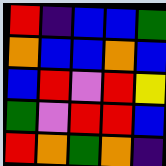[["red", "indigo", "blue", "blue", "green"], ["orange", "blue", "blue", "orange", "blue"], ["blue", "red", "violet", "red", "yellow"], ["green", "violet", "red", "red", "blue"], ["red", "orange", "green", "orange", "indigo"]]